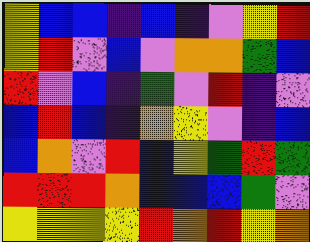[["yellow", "blue", "blue", "indigo", "blue", "indigo", "violet", "yellow", "red"], ["yellow", "red", "violet", "blue", "violet", "orange", "orange", "green", "blue"], ["red", "violet", "blue", "indigo", "green", "violet", "red", "indigo", "violet"], ["blue", "red", "blue", "indigo", "orange", "yellow", "violet", "indigo", "blue"], ["blue", "orange", "violet", "red", "blue", "yellow", "green", "red", "green"], ["red", "red", "red", "orange", "blue", "blue", "blue", "green", "violet"], ["yellow", "yellow", "yellow", "yellow", "red", "orange", "red", "yellow", "orange"]]